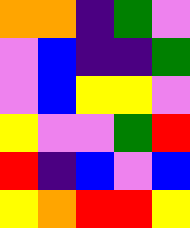[["orange", "orange", "indigo", "green", "violet"], ["violet", "blue", "indigo", "indigo", "green"], ["violet", "blue", "yellow", "yellow", "violet"], ["yellow", "violet", "violet", "green", "red"], ["red", "indigo", "blue", "violet", "blue"], ["yellow", "orange", "red", "red", "yellow"]]